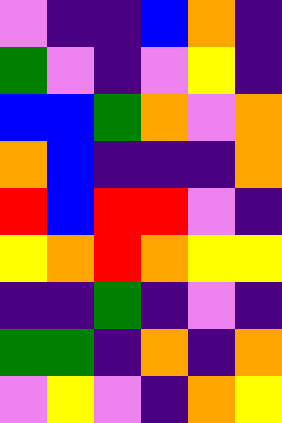[["violet", "indigo", "indigo", "blue", "orange", "indigo"], ["green", "violet", "indigo", "violet", "yellow", "indigo"], ["blue", "blue", "green", "orange", "violet", "orange"], ["orange", "blue", "indigo", "indigo", "indigo", "orange"], ["red", "blue", "red", "red", "violet", "indigo"], ["yellow", "orange", "red", "orange", "yellow", "yellow"], ["indigo", "indigo", "green", "indigo", "violet", "indigo"], ["green", "green", "indigo", "orange", "indigo", "orange"], ["violet", "yellow", "violet", "indigo", "orange", "yellow"]]